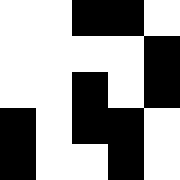[["white", "white", "black", "black", "white"], ["white", "white", "white", "white", "black"], ["white", "white", "black", "white", "black"], ["black", "white", "black", "black", "white"], ["black", "white", "white", "black", "white"]]